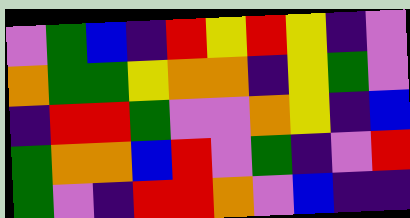[["violet", "green", "blue", "indigo", "red", "yellow", "red", "yellow", "indigo", "violet"], ["orange", "green", "green", "yellow", "orange", "orange", "indigo", "yellow", "green", "violet"], ["indigo", "red", "red", "green", "violet", "violet", "orange", "yellow", "indigo", "blue"], ["green", "orange", "orange", "blue", "red", "violet", "green", "indigo", "violet", "red"], ["green", "violet", "indigo", "red", "red", "orange", "violet", "blue", "indigo", "indigo"]]